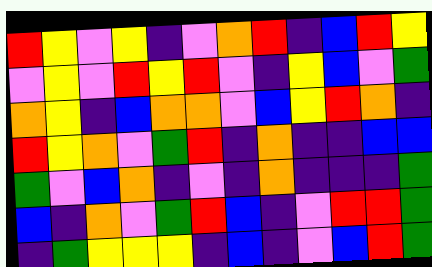[["red", "yellow", "violet", "yellow", "indigo", "violet", "orange", "red", "indigo", "blue", "red", "yellow"], ["violet", "yellow", "violet", "red", "yellow", "red", "violet", "indigo", "yellow", "blue", "violet", "green"], ["orange", "yellow", "indigo", "blue", "orange", "orange", "violet", "blue", "yellow", "red", "orange", "indigo"], ["red", "yellow", "orange", "violet", "green", "red", "indigo", "orange", "indigo", "indigo", "blue", "blue"], ["green", "violet", "blue", "orange", "indigo", "violet", "indigo", "orange", "indigo", "indigo", "indigo", "green"], ["blue", "indigo", "orange", "violet", "green", "red", "blue", "indigo", "violet", "red", "red", "green"], ["indigo", "green", "yellow", "yellow", "yellow", "indigo", "blue", "indigo", "violet", "blue", "red", "green"]]